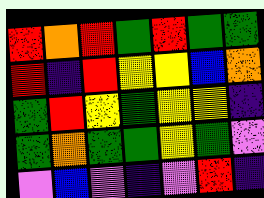[["red", "orange", "red", "green", "red", "green", "green"], ["red", "indigo", "red", "yellow", "yellow", "blue", "orange"], ["green", "red", "yellow", "green", "yellow", "yellow", "indigo"], ["green", "orange", "green", "green", "yellow", "green", "violet"], ["violet", "blue", "violet", "indigo", "violet", "red", "indigo"]]